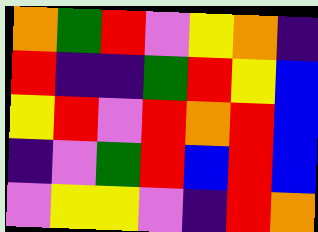[["orange", "green", "red", "violet", "yellow", "orange", "indigo"], ["red", "indigo", "indigo", "green", "red", "yellow", "blue"], ["yellow", "red", "violet", "red", "orange", "red", "blue"], ["indigo", "violet", "green", "red", "blue", "red", "blue"], ["violet", "yellow", "yellow", "violet", "indigo", "red", "orange"]]